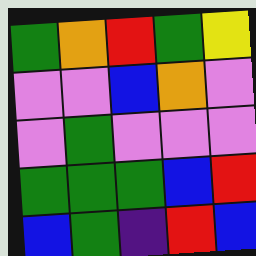[["green", "orange", "red", "green", "yellow"], ["violet", "violet", "blue", "orange", "violet"], ["violet", "green", "violet", "violet", "violet"], ["green", "green", "green", "blue", "red"], ["blue", "green", "indigo", "red", "blue"]]